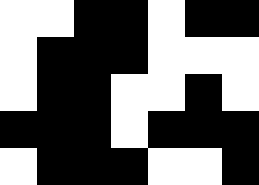[["white", "white", "black", "black", "white", "black", "black"], ["white", "black", "black", "black", "white", "white", "white"], ["white", "black", "black", "white", "white", "black", "white"], ["black", "black", "black", "white", "black", "black", "black"], ["white", "black", "black", "black", "white", "white", "black"]]